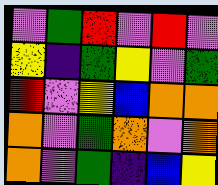[["violet", "green", "red", "violet", "red", "violet"], ["yellow", "indigo", "green", "yellow", "violet", "green"], ["red", "violet", "yellow", "blue", "orange", "orange"], ["orange", "violet", "green", "orange", "violet", "orange"], ["orange", "violet", "green", "indigo", "blue", "yellow"]]